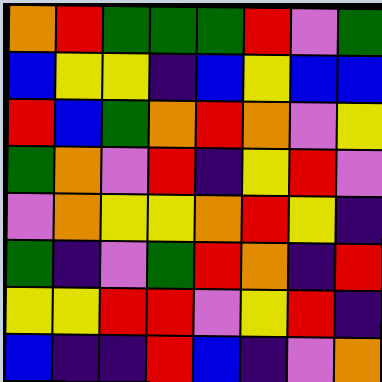[["orange", "red", "green", "green", "green", "red", "violet", "green"], ["blue", "yellow", "yellow", "indigo", "blue", "yellow", "blue", "blue"], ["red", "blue", "green", "orange", "red", "orange", "violet", "yellow"], ["green", "orange", "violet", "red", "indigo", "yellow", "red", "violet"], ["violet", "orange", "yellow", "yellow", "orange", "red", "yellow", "indigo"], ["green", "indigo", "violet", "green", "red", "orange", "indigo", "red"], ["yellow", "yellow", "red", "red", "violet", "yellow", "red", "indigo"], ["blue", "indigo", "indigo", "red", "blue", "indigo", "violet", "orange"]]